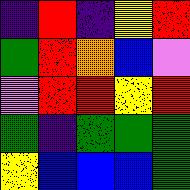[["indigo", "red", "indigo", "yellow", "red"], ["green", "red", "orange", "blue", "violet"], ["violet", "red", "red", "yellow", "red"], ["green", "indigo", "green", "green", "green"], ["yellow", "blue", "blue", "blue", "green"]]